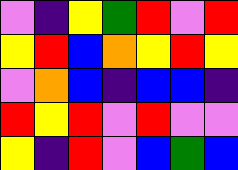[["violet", "indigo", "yellow", "green", "red", "violet", "red"], ["yellow", "red", "blue", "orange", "yellow", "red", "yellow"], ["violet", "orange", "blue", "indigo", "blue", "blue", "indigo"], ["red", "yellow", "red", "violet", "red", "violet", "violet"], ["yellow", "indigo", "red", "violet", "blue", "green", "blue"]]